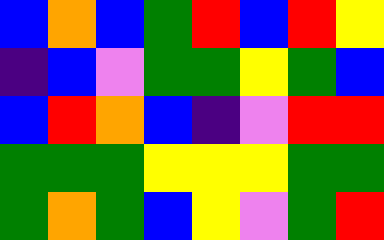[["blue", "orange", "blue", "green", "red", "blue", "red", "yellow"], ["indigo", "blue", "violet", "green", "green", "yellow", "green", "blue"], ["blue", "red", "orange", "blue", "indigo", "violet", "red", "red"], ["green", "green", "green", "yellow", "yellow", "yellow", "green", "green"], ["green", "orange", "green", "blue", "yellow", "violet", "green", "red"]]